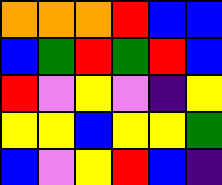[["orange", "orange", "orange", "red", "blue", "blue"], ["blue", "green", "red", "green", "red", "blue"], ["red", "violet", "yellow", "violet", "indigo", "yellow"], ["yellow", "yellow", "blue", "yellow", "yellow", "green"], ["blue", "violet", "yellow", "red", "blue", "indigo"]]